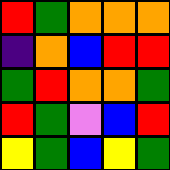[["red", "green", "orange", "orange", "orange"], ["indigo", "orange", "blue", "red", "red"], ["green", "red", "orange", "orange", "green"], ["red", "green", "violet", "blue", "red"], ["yellow", "green", "blue", "yellow", "green"]]